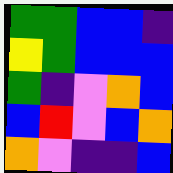[["green", "green", "blue", "blue", "indigo"], ["yellow", "green", "blue", "blue", "blue"], ["green", "indigo", "violet", "orange", "blue"], ["blue", "red", "violet", "blue", "orange"], ["orange", "violet", "indigo", "indigo", "blue"]]